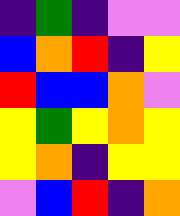[["indigo", "green", "indigo", "violet", "violet"], ["blue", "orange", "red", "indigo", "yellow"], ["red", "blue", "blue", "orange", "violet"], ["yellow", "green", "yellow", "orange", "yellow"], ["yellow", "orange", "indigo", "yellow", "yellow"], ["violet", "blue", "red", "indigo", "orange"]]